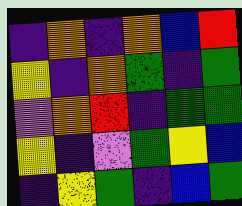[["indigo", "orange", "indigo", "orange", "blue", "red"], ["yellow", "indigo", "orange", "green", "indigo", "green"], ["violet", "orange", "red", "indigo", "green", "green"], ["yellow", "indigo", "violet", "green", "yellow", "blue"], ["indigo", "yellow", "green", "indigo", "blue", "green"]]